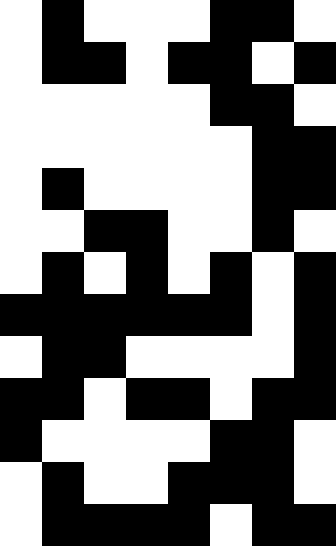[["white", "black", "white", "white", "white", "black", "black", "white"], ["white", "black", "black", "white", "black", "black", "white", "black"], ["white", "white", "white", "white", "white", "black", "black", "white"], ["white", "white", "white", "white", "white", "white", "black", "black"], ["white", "black", "white", "white", "white", "white", "black", "black"], ["white", "white", "black", "black", "white", "white", "black", "white"], ["white", "black", "white", "black", "white", "black", "white", "black"], ["black", "black", "black", "black", "black", "black", "white", "black"], ["white", "black", "black", "white", "white", "white", "white", "black"], ["black", "black", "white", "black", "black", "white", "black", "black"], ["black", "white", "white", "white", "white", "black", "black", "white"], ["white", "black", "white", "white", "black", "black", "black", "white"], ["white", "black", "black", "black", "black", "white", "black", "black"]]